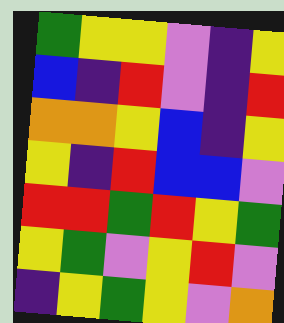[["green", "yellow", "yellow", "violet", "indigo", "yellow"], ["blue", "indigo", "red", "violet", "indigo", "red"], ["orange", "orange", "yellow", "blue", "indigo", "yellow"], ["yellow", "indigo", "red", "blue", "blue", "violet"], ["red", "red", "green", "red", "yellow", "green"], ["yellow", "green", "violet", "yellow", "red", "violet"], ["indigo", "yellow", "green", "yellow", "violet", "orange"]]